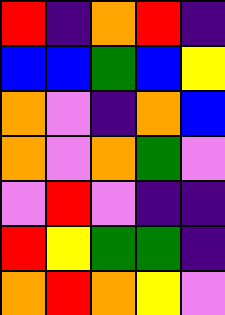[["red", "indigo", "orange", "red", "indigo"], ["blue", "blue", "green", "blue", "yellow"], ["orange", "violet", "indigo", "orange", "blue"], ["orange", "violet", "orange", "green", "violet"], ["violet", "red", "violet", "indigo", "indigo"], ["red", "yellow", "green", "green", "indigo"], ["orange", "red", "orange", "yellow", "violet"]]